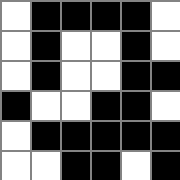[["white", "black", "black", "black", "black", "white"], ["white", "black", "white", "white", "black", "white"], ["white", "black", "white", "white", "black", "black"], ["black", "white", "white", "black", "black", "white"], ["white", "black", "black", "black", "black", "black"], ["white", "white", "black", "black", "white", "black"]]